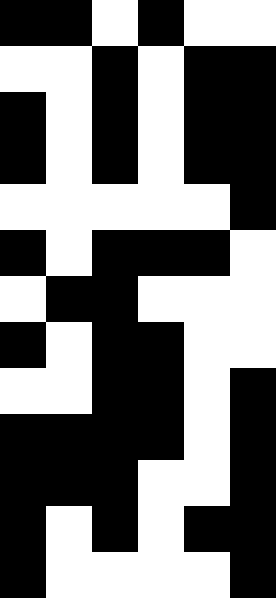[["black", "black", "white", "black", "white", "white"], ["white", "white", "black", "white", "black", "black"], ["black", "white", "black", "white", "black", "black"], ["black", "white", "black", "white", "black", "black"], ["white", "white", "white", "white", "white", "black"], ["black", "white", "black", "black", "black", "white"], ["white", "black", "black", "white", "white", "white"], ["black", "white", "black", "black", "white", "white"], ["white", "white", "black", "black", "white", "black"], ["black", "black", "black", "black", "white", "black"], ["black", "black", "black", "white", "white", "black"], ["black", "white", "black", "white", "black", "black"], ["black", "white", "white", "white", "white", "black"]]